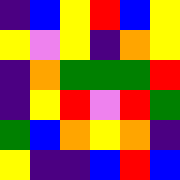[["indigo", "blue", "yellow", "red", "blue", "yellow"], ["yellow", "violet", "yellow", "indigo", "orange", "yellow"], ["indigo", "orange", "green", "green", "green", "red"], ["indigo", "yellow", "red", "violet", "red", "green"], ["green", "blue", "orange", "yellow", "orange", "indigo"], ["yellow", "indigo", "indigo", "blue", "red", "blue"]]